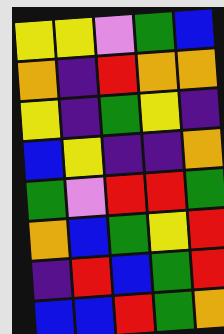[["yellow", "yellow", "violet", "green", "blue"], ["orange", "indigo", "red", "orange", "orange"], ["yellow", "indigo", "green", "yellow", "indigo"], ["blue", "yellow", "indigo", "indigo", "orange"], ["green", "violet", "red", "red", "green"], ["orange", "blue", "green", "yellow", "red"], ["indigo", "red", "blue", "green", "red"], ["blue", "blue", "red", "green", "orange"]]